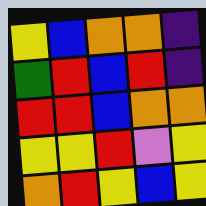[["yellow", "blue", "orange", "orange", "indigo"], ["green", "red", "blue", "red", "indigo"], ["red", "red", "blue", "orange", "orange"], ["yellow", "yellow", "red", "violet", "yellow"], ["orange", "red", "yellow", "blue", "yellow"]]